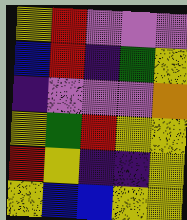[["yellow", "red", "violet", "violet", "violet"], ["blue", "red", "indigo", "green", "yellow"], ["indigo", "violet", "violet", "violet", "orange"], ["yellow", "green", "red", "yellow", "yellow"], ["red", "yellow", "indigo", "indigo", "yellow"], ["yellow", "blue", "blue", "yellow", "yellow"]]